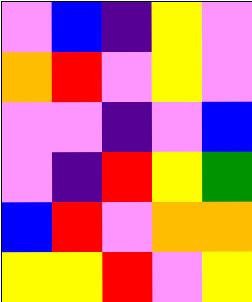[["violet", "blue", "indigo", "yellow", "violet"], ["orange", "red", "violet", "yellow", "violet"], ["violet", "violet", "indigo", "violet", "blue"], ["violet", "indigo", "red", "yellow", "green"], ["blue", "red", "violet", "orange", "orange"], ["yellow", "yellow", "red", "violet", "yellow"]]